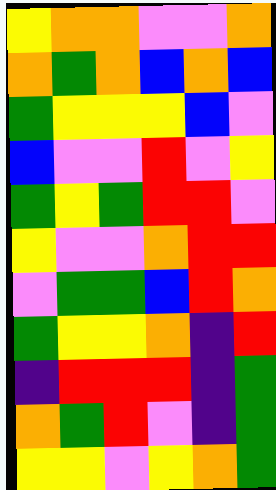[["yellow", "orange", "orange", "violet", "violet", "orange"], ["orange", "green", "orange", "blue", "orange", "blue"], ["green", "yellow", "yellow", "yellow", "blue", "violet"], ["blue", "violet", "violet", "red", "violet", "yellow"], ["green", "yellow", "green", "red", "red", "violet"], ["yellow", "violet", "violet", "orange", "red", "red"], ["violet", "green", "green", "blue", "red", "orange"], ["green", "yellow", "yellow", "orange", "indigo", "red"], ["indigo", "red", "red", "red", "indigo", "green"], ["orange", "green", "red", "violet", "indigo", "green"], ["yellow", "yellow", "violet", "yellow", "orange", "green"]]